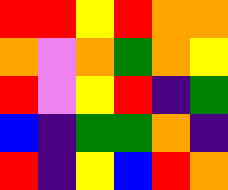[["red", "red", "yellow", "red", "orange", "orange"], ["orange", "violet", "orange", "green", "orange", "yellow"], ["red", "violet", "yellow", "red", "indigo", "green"], ["blue", "indigo", "green", "green", "orange", "indigo"], ["red", "indigo", "yellow", "blue", "red", "orange"]]